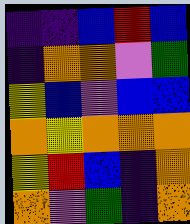[["indigo", "indigo", "blue", "red", "blue"], ["indigo", "orange", "orange", "violet", "green"], ["yellow", "blue", "violet", "blue", "blue"], ["orange", "yellow", "orange", "orange", "orange"], ["yellow", "red", "blue", "indigo", "orange"], ["orange", "violet", "green", "indigo", "orange"]]